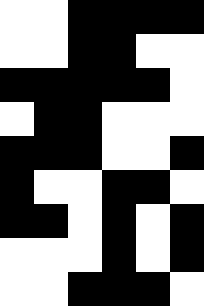[["white", "white", "black", "black", "black", "black"], ["white", "white", "black", "black", "white", "white"], ["black", "black", "black", "black", "black", "white"], ["white", "black", "black", "white", "white", "white"], ["black", "black", "black", "white", "white", "black"], ["black", "white", "white", "black", "black", "white"], ["black", "black", "white", "black", "white", "black"], ["white", "white", "white", "black", "white", "black"], ["white", "white", "black", "black", "black", "white"]]